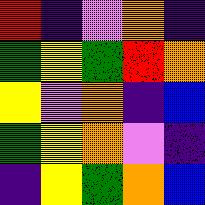[["red", "indigo", "violet", "orange", "indigo"], ["green", "yellow", "green", "red", "orange"], ["yellow", "violet", "orange", "indigo", "blue"], ["green", "yellow", "orange", "violet", "indigo"], ["indigo", "yellow", "green", "orange", "blue"]]